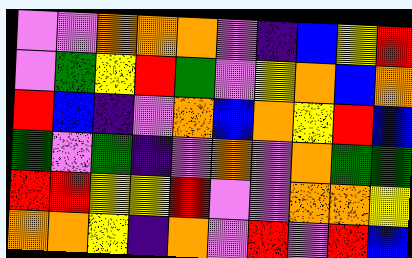[["violet", "violet", "orange", "orange", "orange", "violet", "indigo", "blue", "yellow", "red"], ["violet", "green", "yellow", "red", "green", "violet", "yellow", "orange", "blue", "orange"], ["red", "blue", "indigo", "violet", "orange", "blue", "orange", "yellow", "red", "blue"], ["green", "violet", "green", "indigo", "violet", "orange", "violet", "orange", "green", "green"], ["red", "red", "yellow", "yellow", "red", "violet", "violet", "orange", "orange", "yellow"], ["orange", "orange", "yellow", "indigo", "orange", "violet", "red", "violet", "red", "blue"]]